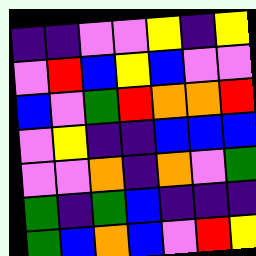[["indigo", "indigo", "violet", "violet", "yellow", "indigo", "yellow"], ["violet", "red", "blue", "yellow", "blue", "violet", "violet"], ["blue", "violet", "green", "red", "orange", "orange", "red"], ["violet", "yellow", "indigo", "indigo", "blue", "blue", "blue"], ["violet", "violet", "orange", "indigo", "orange", "violet", "green"], ["green", "indigo", "green", "blue", "indigo", "indigo", "indigo"], ["green", "blue", "orange", "blue", "violet", "red", "yellow"]]